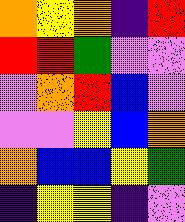[["orange", "yellow", "orange", "indigo", "red"], ["red", "red", "green", "violet", "violet"], ["violet", "orange", "red", "blue", "violet"], ["violet", "violet", "yellow", "blue", "orange"], ["orange", "blue", "blue", "yellow", "green"], ["indigo", "yellow", "yellow", "indigo", "violet"]]